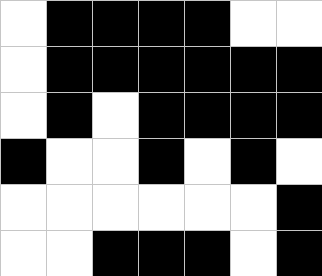[["white", "black", "black", "black", "black", "white", "white"], ["white", "black", "black", "black", "black", "black", "black"], ["white", "black", "white", "black", "black", "black", "black"], ["black", "white", "white", "black", "white", "black", "white"], ["white", "white", "white", "white", "white", "white", "black"], ["white", "white", "black", "black", "black", "white", "black"]]